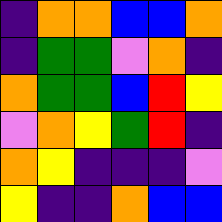[["indigo", "orange", "orange", "blue", "blue", "orange"], ["indigo", "green", "green", "violet", "orange", "indigo"], ["orange", "green", "green", "blue", "red", "yellow"], ["violet", "orange", "yellow", "green", "red", "indigo"], ["orange", "yellow", "indigo", "indigo", "indigo", "violet"], ["yellow", "indigo", "indigo", "orange", "blue", "blue"]]